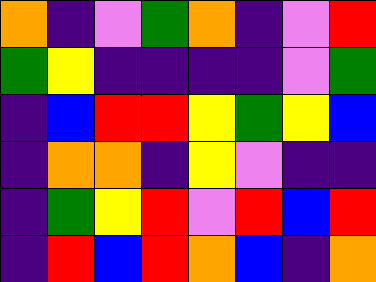[["orange", "indigo", "violet", "green", "orange", "indigo", "violet", "red"], ["green", "yellow", "indigo", "indigo", "indigo", "indigo", "violet", "green"], ["indigo", "blue", "red", "red", "yellow", "green", "yellow", "blue"], ["indigo", "orange", "orange", "indigo", "yellow", "violet", "indigo", "indigo"], ["indigo", "green", "yellow", "red", "violet", "red", "blue", "red"], ["indigo", "red", "blue", "red", "orange", "blue", "indigo", "orange"]]